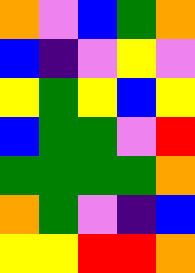[["orange", "violet", "blue", "green", "orange"], ["blue", "indigo", "violet", "yellow", "violet"], ["yellow", "green", "yellow", "blue", "yellow"], ["blue", "green", "green", "violet", "red"], ["green", "green", "green", "green", "orange"], ["orange", "green", "violet", "indigo", "blue"], ["yellow", "yellow", "red", "red", "orange"]]